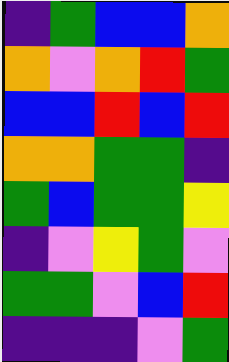[["indigo", "green", "blue", "blue", "orange"], ["orange", "violet", "orange", "red", "green"], ["blue", "blue", "red", "blue", "red"], ["orange", "orange", "green", "green", "indigo"], ["green", "blue", "green", "green", "yellow"], ["indigo", "violet", "yellow", "green", "violet"], ["green", "green", "violet", "blue", "red"], ["indigo", "indigo", "indigo", "violet", "green"]]